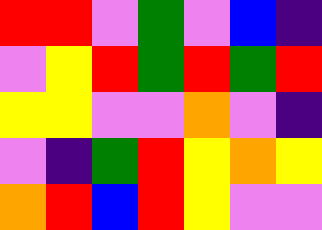[["red", "red", "violet", "green", "violet", "blue", "indigo"], ["violet", "yellow", "red", "green", "red", "green", "red"], ["yellow", "yellow", "violet", "violet", "orange", "violet", "indigo"], ["violet", "indigo", "green", "red", "yellow", "orange", "yellow"], ["orange", "red", "blue", "red", "yellow", "violet", "violet"]]